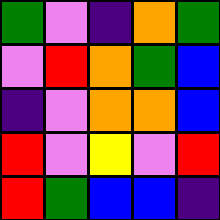[["green", "violet", "indigo", "orange", "green"], ["violet", "red", "orange", "green", "blue"], ["indigo", "violet", "orange", "orange", "blue"], ["red", "violet", "yellow", "violet", "red"], ["red", "green", "blue", "blue", "indigo"]]